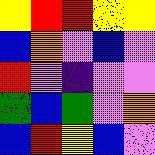[["yellow", "red", "red", "yellow", "yellow"], ["blue", "orange", "violet", "blue", "violet"], ["red", "violet", "indigo", "violet", "violet"], ["green", "blue", "green", "violet", "orange"], ["blue", "red", "yellow", "blue", "violet"]]